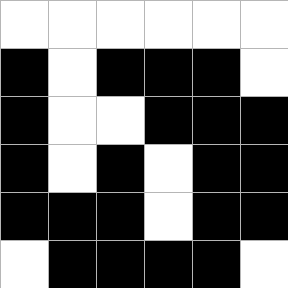[["white", "white", "white", "white", "white", "white"], ["black", "white", "black", "black", "black", "white"], ["black", "white", "white", "black", "black", "black"], ["black", "white", "black", "white", "black", "black"], ["black", "black", "black", "white", "black", "black"], ["white", "black", "black", "black", "black", "white"]]